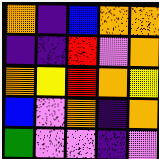[["orange", "indigo", "blue", "orange", "orange"], ["indigo", "indigo", "red", "violet", "orange"], ["orange", "yellow", "red", "orange", "yellow"], ["blue", "violet", "orange", "indigo", "orange"], ["green", "violet", "violet", "indigo", "violet"]]